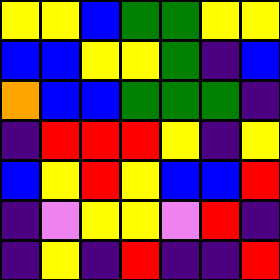[["yellow", "yellow", "blue", "green", "green", "yellow", "yellow"], ["blue", "blue", "yellow", "yellow", "green", "indigo", "blue"], ["orange", "blue", "blue", "green", "green", "green", "indigo"], ["indigo", "red", "red", "red", "yellow", "indigo", "yellow"], ["blue", "yellow", "red", "yellow", "blue", "blue", "red"], ["indigo", "violet", "yellow", "yellow", "violet", "red", "indigo"], ["indigo", "yellow", "indigo", "red", "indigo", "indigo", "red"]]